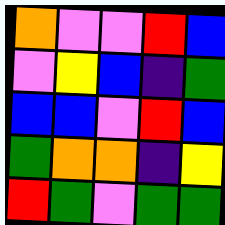[["orange", "violet", "violet", "red", "blue"], ["violet", "yellow", "blue", "indigo", "green"], ["blue", "blue", "violet", "red", "blue"], ["green", "orange", "orange", "indigo", "yellow"], ["red", "green", "violet", "green", "green"]]